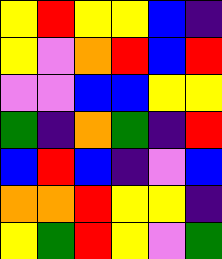[["yellow", "red", "yellow", "yellow", "blue", "indigo"], ["yellow", "violet", "orange", "red", "blue", "red"], ["violet", "violet", "blue", "blue", "yellow", "yellow"], ["green", "indigo", "orange", "green", "indigo", "red"], ["blue", "red", "blue", "indigo", "violet", "blue"], ["orange", "orange", "red", "yellow", "yellow", "indigo"], ["yellow", "green", "red", "yellow", "violet", "green"]]